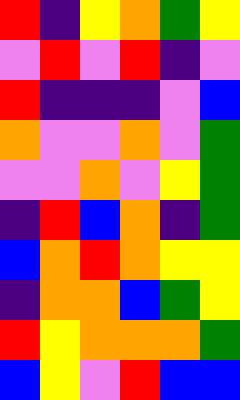[["red", "indigo", "yellow", "orange", "green", "yellow"], ["violet", "red", "violet", "red", "indigo", "violet"], ["red", "indigo", "indigo", "indigo", "violet", "blue"], ["orange", "violet", "violet", "orange", "violet", "green"], ["violet", "violet", "orange", "violet", "yellow", "green"], ["indigo", "red", "blue", "orange", "indigo", "green"], ["blue", "orange", "red", "orange", "yellow", "yellow"], ["indigo", "orange", "orange", "blue", "green", "yellow"], ["red", "yellow", "orange", "orange", "orange", "green"], ["blue", "yellow", "violet", "red", "blue", "blue"]]